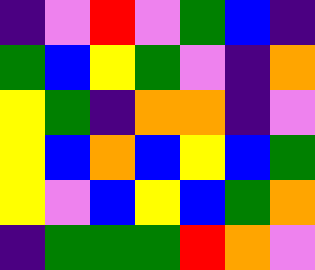[["indigo", "violet", "red", "violet", "green", "blue", "indigo"], ["green", "blue", "yellow", "green", "violet", "indigo", "orange"], ["yellow", "green", "indigo", "orange", "orange", "indigo", "violet"], ["yellow", "blue", "orange", "blue", "yellow", "blue", "green"], ["yellow", "violet", "blue", "yellow", "blue", "green", "orange"], ["indigo", "green", "green", "green", "red", "orange", "violet"]]